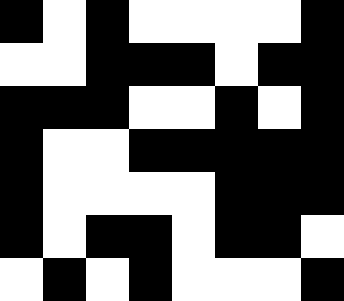[["black", "white", "black", "white", "white", "white", "white", "black"], ["white", "white", "black", "black", "black", "white", "black", "black"], ["black", "black", "black", "white", "white", "black", "white", "black"], ["black", "white", "white", "black", "black", "black", "black", "black"], ["black", "white", "white", "white", "white", "black", "black", "black"], ["black", "white", "black", "black", "white", "black", "black", "white"], ["white", "black", "white", "black", "white", "white", "white", "black"]]